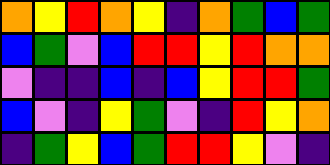[["orange", "yellow", "red", "orange", "yellow", "indigo", "orange", "green", "blue", "green"], ["blue", "green", "violet", "blue", "red", "red", "yellow", "red", "orange", "orange"], ["violet", "indigo", "indigo", "blue", "indigo", "blue", "yellow", "red", "red", "green"], ["blue", "violet", "indigo", "yellow", "green", "violet", "indigo", "red", "yellow", "orange"], ["indigo", "green", "yellow", "blue", "green", "red", "red", "yellow", "violet", "indigo"]]